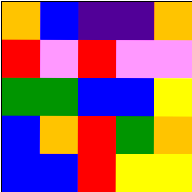[["orange", "blue", "indigo", "indigo", "orange"], ["red", "violet", "red", "violet", "violet"], ["green", "green", "blue", "blue", "yellow"], ["blue", "orange", "red", "green", "orange"], ["blue", "blue", "red", "yellow", "yellow"]]